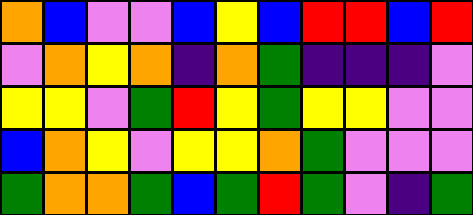[["orange", "blue", "violet", "violet", "blue", "yellow", "blue", "red", "red", "blue", "red"], ["violet", "orange", "yellow", "orange", "indigo", "orange", "green", "indigo", "indigo", "indigo", "violet"], ["yellow", "yellow", "violet", "green", "red", "yellow", "green", "yellow", "yellow", "violet", "violet"], ["blue", "orange", "yellow", "violet", "yellow", "yellow", "orange", "green", "violet", "violet", "violet"], ["green", "orange", "orange", "green", "blue", "green", "red", "green", "violet", "indigo", "green"]]